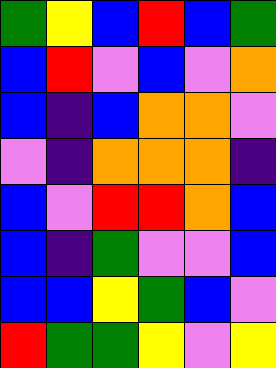[["green", "yellow", "blue", "red", "blue", "green"], ["blue", "red", "violet", "blue", "violet", "orange"], ["blue", "indigo", "blue", "orange", "orange", "violet"], ["violet", "indigo", "orange", "orange", "orange", "indigo"], ["blue", "violet", "red", "red", "orange", "blue"], ["blue", "indigo", "green", "violet", "violet", "blue"], ["blue", "blue", "yellow", "green", "blue", "violet"], ["red", "green", "green", "yellow", "violet", "yellow"]]